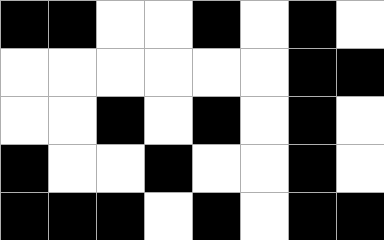[["black", "black", "white", "white", "black", "white", "black", "white"], ["white", "white", "white", "white", "white", "white", "black", "black"], ["white", "white", "black", "white", "black", "white", "black", "white"], ["black", "white", "white", "black", "white", "white", "black", "white"], ["black", "black", "black", "white", "black", "white", "black", "black"]]